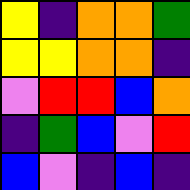[["yellow", "indigo", "orange", "orange", "green"], ["yellow", "yellow", "orange", "orange", "indigo"], ["violet", "red", "red", "blue", "orange"], ["indigo", "green", "blue", "violet", "red"], ["blue", "violet", "indigo", "blue", "indigo"]]